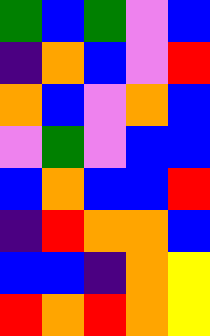[["green", "blue", "green", "violet", "blue"], ["indigo", "orange", "blue", "violet", "red"], ["orange", "blue", "violet", "orange", "blue"], ["violet", "green", "violet", "blue", "blue"], ["blue", "orange", "blue", "blue", "red"], ["indigo", "red", "orange", "orange", "blue"], ["blue", "blue", "indigo", "orange", "yellow"], ["red", "orange", "red", "orange", "yellow"]]